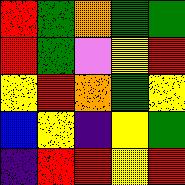[["red", "green", "orange", "green", "green"], ["red", "green", "violet", "yellow", "red"], ["yellow", "red", "orange", "green", "yellow"], ["blue", "yellow", "indigo", "yellow", "green"], ["indigo", "red", "red", "yellow", "red"]]